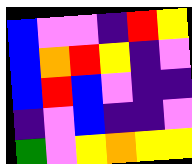[["blue", "violet", "violet", "indigo", "red", "yellow"], ["blue", "orange", "red", "yellow", "indigo", "violet"], ["blue", "red", "blue", "violet", "indigo", "indigo"], ["indigo", "violet", "blue", "indigo", "indigo", "violet"], ["green", "violet", "yellow", "orange", "yellow", "yellow"]]